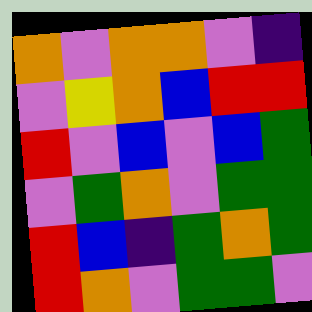[["orange", "violet", "orange", "orange", "violet", "indigo"], ["violet", "yellow", "orange", "blue", "red", "red"], ["red", "violet", "blue", "violet", "blue", "green"], ["violet", "green", "orange", "violet", "green", "green"], ["red", "blue", "indigo", "green", "orange", "green"], ["red", "orange", "violet", "green", "green", "violet"]]